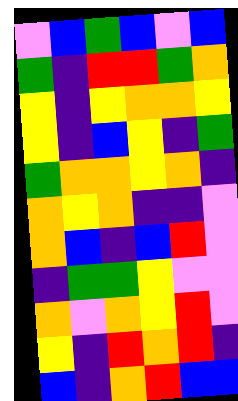[["violet", "blue", "green", "blue", "violet", "blue"], ["green", "indigo", "red", "red", "green", "orange"], ["yellow", "indigo", "yellow", "orange", "orange", "yellow"], ["yellow", "indigo", "blue", "yellow", "indigo", "green"], ["green", "orange", "orange", "yellow", "orange", "indigo"], ["orange", "yellow", "orange", "indigo", "indigo", "violet"], ["orange", "blue", "indigo", "blue", "red", "violet"], ["indigo", "green", "green", "yellow", "violet", "violet"], ["orange", "violet", "orange", "yellow", "red", "violet"], ["yellow", "indigo", "red", "orange", "red", "indigo"], ["blue", "indigo", "orange", "red", "blue", "blue"]]